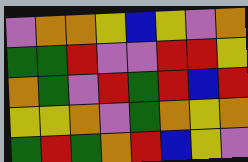[["violet", "orange", "orange", "yellow", "blue", "yellow", "violet", "orange"], ["green", "green", "red", "violet", "violet", "red", "red", "yellow"], ["orange", "green", "violet", "red", "green", "red", "blue", "red"], ["yellow", "yellow", "orange", "violet", "green", "orange", "yellow", "orange"], ["green", "red", "green", "orange", "red", "blue", "yellow", "violet"]]